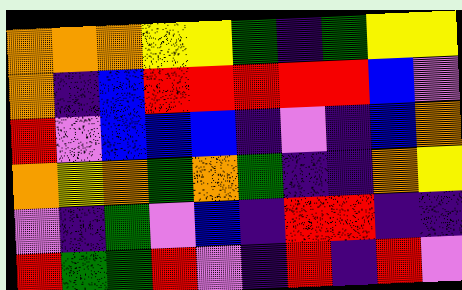[["orange", "orange", "orange", "yellow", "yellow", "green", "indigo", "green", "yellow", "yellow"], ["orange", "indigo", "blue", "red", "red", "red", "red", "red", "blue", "violet"], ["red", "violet", "blue", "blue", "blue", "indigo", "violet", "indigo", "blue", "orange"], ["orange", "yellow", "orange", "green", "orange", "green", "indigo", "indigo", "orange", "yellow"], ["violet", "indigo", "green", "violet", "blue", "indigo", "red", "red", "indigo", "indigo"], ["red", "green", "green", "red", "violet", "indigo", "red", "indigo", "red", "violet"]]